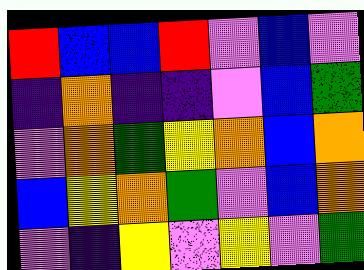[["red", "blue", "blue", "red", "violet", "blue", "violet"], ["indigo", "orange", "indigo", "indigo", "violet", "blue", "green"], ["violet", "orange", "green", "yellow", "orange", "blue", "orange"], ["blue", "yellow", "orange", "green", "violet", "blue", "orange"], ["violet", "indigo", "yellow", "violet", "yellow", "violet", "green"]]